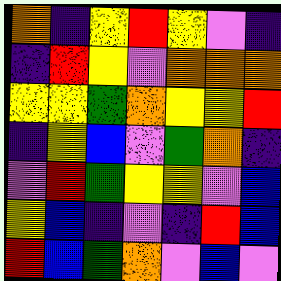[["orange", "indigo", "yellow", "red", "yellow", "violet", "indigo"], ["indigo", "red", "yellow", "violet", "orange", "orange", "orange"], ["yellow", "yellow", "green", "orange", "yellow", "yellow", "red"], ["indigo", "yellow", "blue", "violet", "green", "orange", "indigo"], ["violet", "red", "green", "yellow", "yellow", "violet", "blue"], ["yellow", "blue", "indigo", "violet", "indigo", "red", "blue"], ["red", "blue", "green", "orange", "violet", "blue", "violet"]]